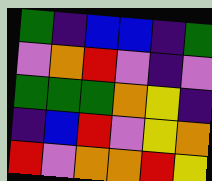[["green", "indigo", "blue", "blue", "indigo", "green"], ["violet", "orange", "red", "violet", "indigo", "violet"], ["green", "green", "green", "orange", "yellow", "indigo"], ["indigo", "blue", "red", "violet", "yellow", "orange"], ["red", "violet", "orange", "orange", "red", "yellow"]]